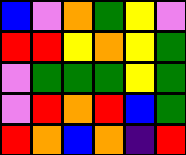[["blue", "violet", "orange", "green", "yellow", "violet"], ["red", "red", "yellow", "orange", "yellow", "green"], ["violet", "green", "green", "green", "yellow", "green"], ["violet", "red", "orange", "red", "blue", "green"], ["red", "orange", "blue", "orange", "indigo", "red"]]